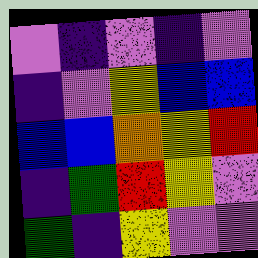[["violet", "indigo", "violet", "indigo", "violet"], ["indigo", "violet", "yellow", "blue", "blue"], ["blue", "blue", "orange", "yellow", "red"], ["indigo", "green", "red", "yellow", "violet"], ["green", "indigo", "yellow", "violet", "violet"]]